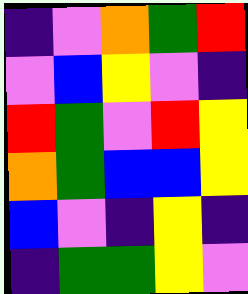[["indigo", "violet", "orange", "green", "red"], ["violet", "blue", "yellow", "violet", "indigo"], ["red", "green", "violet", "red", "yellow"], ["orange", "green", "blue", "blue", "yellow"], ["blue", "violet", "indigo", "yellow", "indigo"], ["indigo", "green", "green", "yellow", "violet"]]